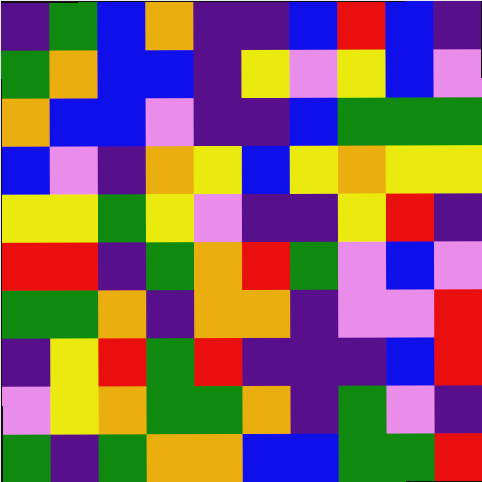[["indigo", "green", "blue", "orange", "indigo", "indigo", "blue", "red", "blue", "indigo"], ["green", "orange", "blue", "blue", "indigo", "yellow", "violet", "yellow", "blue", "violet"], ["orange", "blue", "blue", "violet", "indigo", "indigo", "blue", "green", "green", "green"], ["blue", "violet", "indigo", "orange", "yellow", "blue", "yellow", "orange", "yellow", "yellow"], ["yellow", "yellow", "green", "yellow", "violet", "indigo", "indigo", "yellow", "red", "indigo"], ["red", "red", "indigo", "green", "orange", "red", "green", "violet", "blue", "violet"], ["green", "green", "orange", "indigo", "orange", "orange", "indigo", "violet", "violet", "red"], ["indigo", "yellow", "red", "green", "red", "indigo", "indigo", "indigo", "blue", "red"], ["violet", "yellow", "orange", "green", "green", "orange", "indigo", "green", "violet", "indigo"], ["green", "indigo", "green", "orange", "orange", "blue", "blue", "green", "green", "red"]]